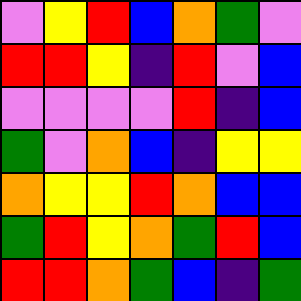[["violet", "yellow", "red", "blue", "orange", "green", "violet"], ["red", "red", "yellow", "indigo", "red", "violet", "blue"], ["violet", "violet", "violet", "violet", "red", "indigo", "blue"], ["green", "violet", "orange", "blue", "indigo", "yellow", "yellow"], ["orange", "yellow", "yellow", "red", "orange", "blue", "blue"], ["green", "red", "yellow", "orange", "green", "red", "blue"], ["red", "red", "orange", "green", "blue", "indigo", "green"]]